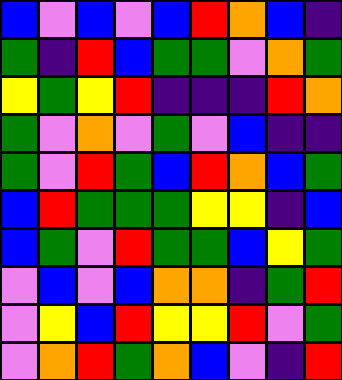[["blue", "violet", "blue", "violet", "blue", "red", "orange", "blue", "indigo"], ["green", "indigo", "red", "blue", "green", "green", "violet", "orange", "green"], ["yellow", "green", "yellow", "red", "indigo", "indigo", "indigo", "red", "orange"], ["green", "violet", "orange", "violet", "green", "violet", "blue", "indigo", "indigo"], ["green", "violet", "red", "green", "blue", "red", "orange", "blue", "green"], ["blue", "red", "green", "green", "green", "yellow", "yellow", "indigo", "blue"], ["blue", "green", "violet", "red", "green", "green", "blue", "yellow", "green"], ["violet", "blue", "violet", "blue", "orange", "orange", "indigo", "green", "red"], ["violet", "yellow", "blue", "red", "yellow", "yellow", "red", "violet", "green"], ["violet", "orange", "red", "green", "orange", "blue", "violet", "indigo", "red"]]